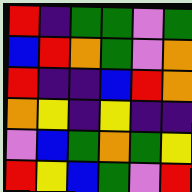[["red", "indigo", "green", "green", "violet", "green"], ["blue", "red", "orange", "green", "violet", "orange"], ["red", "indigo", "indigo", "blue", "red", "orange"], ["orange", "yellow", "indigo", "yellow", "indigo", "indigo"], ["violet", "blue", "green", "orange", "green", "yellow"], ["red", "yellow", "blue", "green", "violet", "red"]]